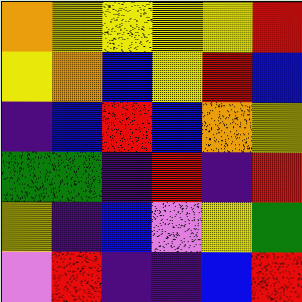[["orange", "yellow", "yellow", "yellow", "yellow", "red"], ["yellow", "orange", "blue", "yellow", "red", "blue"], ["indigo", "blue", "red", "blue", "orange", "yellow"], ["green", "green", "indigo", "red", "indigo", "red"], ["yellow", "indigo", "blue", "violet", "yellow", "green"], ["violet", "red", "indigo", "indigo", "blue", "red"]]